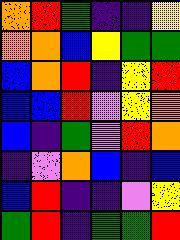[["orange", "red", "green", "indigo", "indigo", "yellow"], ["orange", "orange", "blue", "yellow", "green", "green"], ["blue", "orange", "red", "indigo", "yellow", "red"], ["blue", "blue", "red", "violet", "yellow", "orange"], ["blue", "indigo", "green", "violet", "red", "orange"], ["indigo", "violet", "orange", "blue", "indigo", "blue"], ["blue", "red", "indigo", "indigo", "violet", "yellow"], ["green", "red", "indigo", "green", "green", "red"]]